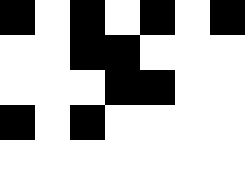[["black", "white", "black", "white", "black", "white", "black"], ["white", "white", "black", "black", "white", "white", "white"], ["white", "white", "white", "black", "black", "white", "white"], ["black", "white", "black", "white", "white", "white", "white"], ["white", "white", "white", "white", "white", "white", "white"]]